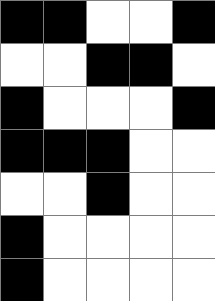[["black", "black", "white", "white", "black"], ["white", "white", "black", "black", "white"], ["black", "white", "white", "white", "black"], ["black", "black", "black", "white", "white"], ["white", "white", "black", "white", "white"], ["black", "white", "white", "white", "white"], ["black", "white", "white", "white", "white"]]